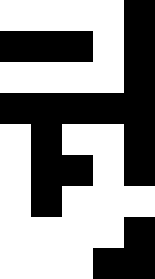[["white", "white", "white", "white", "black"], ["black", "black", "black", "white", "black"], ["white", "white", "white", "white", "black"], ["black", "black", "black", "black", "black"], ["white", "black", "white", "white", "black"], ["white", "black", "black", "white", "black"], ["white", "black", "white", "white", "white"], ["white", "white", "white", "white", "black"], ["white", "white", "white", "black", "black"]]